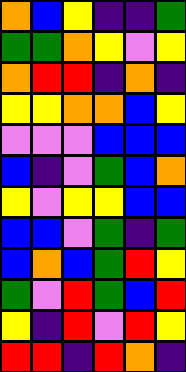[["orange", "blue", "yellow", "indigo", "indigo", "green"], ["green", "green", "orange", "yellow", "violet", "yellow"], ["orange", "red", "red", "indigo", "orange", "indigo"], ["yellow", "yellow", "orange", "orange", "blue", "yellow"], ["violet", "violet", "violet", "blue", "blue", "blue"], ["blue", "indigo", "violet", "green", "blue", "orange"], ["yellow", "violet", "yellow", "yellow", "blue", "blue"], ["blue", "blue", "violet", "green", "indigo", "green"], ["blue", "orange", "blue", "green", "red", "yellow"], ["green", "violet", "red", "green", "blue", "red"], ["yellow", "indigo", "red", "violet", "red", "yellow"], ["red", "red", "indigo", "red", "orange", "indigo"]]